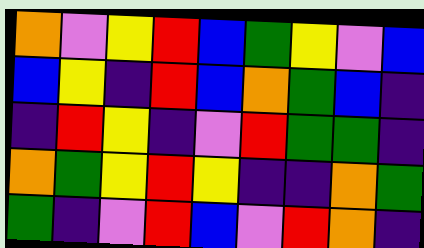[["orange", "violet", "yellow", "red", "blue", "green", "yellow", "violet", "blue"], ["blue", "yellow", "indigo", "red", "blue", "orange", "green", "blue", "indigo"], ["indigo", "red", "yellow", "indigo", "violet", "red", "green", "green", "indigo"], ["orange", "green", "yellow", "red", "yellow", "indigo", "indigo", "orange", "green"], ["green", "indigo", "violet", "red", "blue", "violet", "red", "orange", "indigo"]]